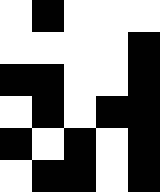[["white", "black", "white", "white", "white"], ["white", "white", "white", "white", "black"], ["black", "black", "white", "white", "black"], ["white", "black", "white", "black", "black"], ["black", "white", "black", "white", "black"], ["white", "black", "black", "white", "black"]]